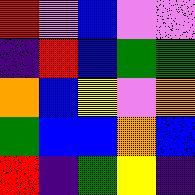[["red", "violet", "blue", "violet", "violet"], ["indigo", "red", "blue", "green", "green"], ["orange", "blue", "yellow", "violet", "orange"], ["green", "blue", "blue", "orange", "blue"], ["red", "indigo", "green", "yellow", "indigo"]]